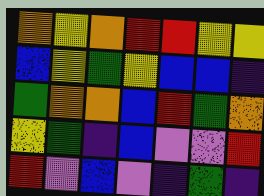[["orange", "yellow", "orange", "red", "red", "yellow", "yellow"], ["blue", "yellow", "green", "yellow", "blue", "blue", "indigo"], ["green", "orange", "orange", "blue", "red", "green", "orange"], ["yellow", "green", "indigo", "blue", "violet", "violet", "red"], ["red", "violet", "blue", "violet", "indigo", "green", "indigo"]]